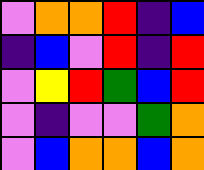[["violet", "orange", "orange", "red", "indigo", "blue"], ["indigo", "blue", "violet", "red", "indigo", "red"], ["violet", "yellow", "red", "green", "blue", "red"], ["violet", "indigo", "violet", "violet", "green", "orange"], ["violet", "blue", "orange", "orange", "blue", "orange"]]